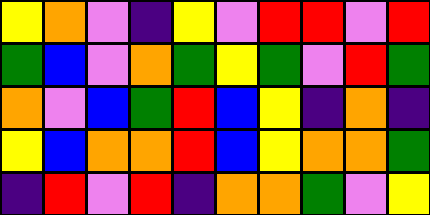[["yellow", "orange", "violet", "indigo", "yellow", "violet", "red", "red", "violet", "red"], ["green", "blue", "violet", "orange", "green", "yellow", "green", "violet", "red", "green"], ["orange", "violet", "blue", "green", "red", "blue", "yellow", "indigo", "orange", "indigo"], ["yellow", "blue", "orange", "orange", "red", "blue", "yellow", "orange", "orange", "green"], ["indigo", "red", "violet", "red", "indigo", "orange", "orange", "green", "violet", "yellow"]]